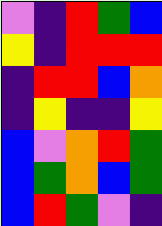[["violet", "indigo", "red", "green", "blue"], ["yellow", "indigo", "red", "red", "red"], ["indigo", "red", "red", "blue", "orange"], ["indigo", "yellow", "indigo", "indigo", "yellow"], ["blue", "violet", "orange", "red", "green"], ["blue", "green", "orange", "blue", "green"], ["blue", "red", "green", "violet", "indigo"]]